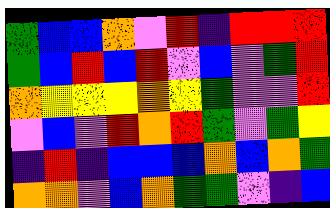[["green", "blue", "blue", "orange", "violet", "red", "indigo", "red", "red", "red"], ["green", "blue", "red", "blue", "red", "violet", "blue", "violet", "green", "red"], ["orange", "yellow", "yellow", "yellow", "orange", "yellow", "green", "violet", "violet", "red"], ["violet", "blue", "violet", "red", "orange", "red", "green", "violet", "green", "yellow"], ["indigo", "red", "indigo", "blue", "blue", "blue", "orange", "blue", "orange", "green"], ["orange", "orange", "violet", "blue", "orange", "green", "green", "violet", "indigo", "blue"]]